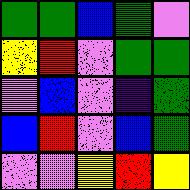[["green", "green", "blue", "green", "violet"], ["yellow", "red", "violet", "green", "green"], ["violet", "blue", "violet", "indigo", "green"], ["blue", "red", "violet", "blue", "green"], ["violet", "violet", "yellow", "red", "yellow"]]